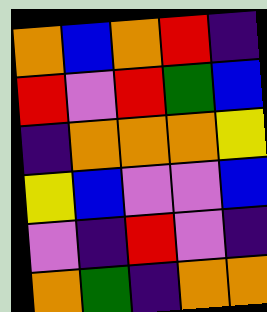[["orange", "blue", "orange", "red", "indigo"], ["red", "violet", "red", "green", "blue"], ["indigo", "orange", "orange", "orange", "yellow"], ["yellow", "blue", "violet", "violet", "blue"], ["violet", "indigo", "red", "violet", "indigo"], ["orange", "green", "indigo", "orange", "orange"]]